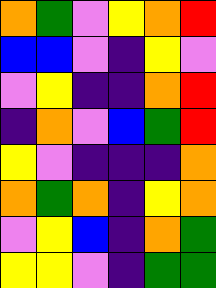[["orange", "green", "violet", "yellow", "orange", "red"], ["blue", "blue", "violet", "indigo", "yellow", "violet"], ["violet", "yellow", "indigo", "indigo", "orange", "red"], ["indigo", "orange", "violet", "blue", "green", "red"], ["yellow", "violet", "indigo", "indigo", "indigo", "orange"], ["orange", "green", "orange", "indigo", "yellow", "orange"], ["violet", "yellow", "blue", "indigo", "orange", "green"], ["yellow", "yellow", "violet", "indigo", "green", "green"]]